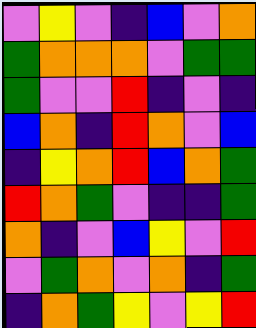[["violet", "yellow", "violet", "indigo", "blue", "violet", "orange"], ["green", "orange", "orange", "orange", "violet", "green", "green"], ["green", "violet", "violet", "red", "indigo", "violet", "indigo"], ["blue", "orange", "indigo", "red", "orange", "violet", "blue"], ["indigo", "yellow", "orange", "red", "blue", "orange", "green"], ["red", "orange", "green", "violet", "indigo", "indigo", "green"], ["orange", "indigo", "violet", "blue", "yellow", "violet", "red"], ["violet", "green", "orange", "violet", "orange", "indigo", "green"], ["indigo", "orange", "green", "yellow", "violet", "yellow", "red"]]